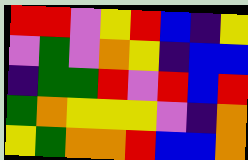[["red", "red", "violet", "yellow", "red", "blue", "indigo", "yellow"], ["violet", "green", "violet", "orange", "yellow", "indigo", "blue", "blue"], ["indigo", "green", "green", "red", "violet", "red", "blue", "red"], ["green", "orange", "yellow", "yellow", "yellow", "violet", "indigo", "orange"], ["yellow", "green", "orange", "orange", "red", "blue", "blue", "orange"]]